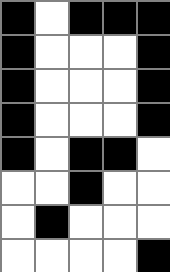[["black", "white", "black", "black", "black"], ["black", "white", "white", "white", "black"], ["black", "white", "white", "white", "black"], ["black", "white", "white", "white", "black"], ["black", "white", "black", "black", "white"], ["white", "white", "black", "white", "white"], ["white", "black", "white", "white", "white"], ["white", "white", "white", "white", "black"]]